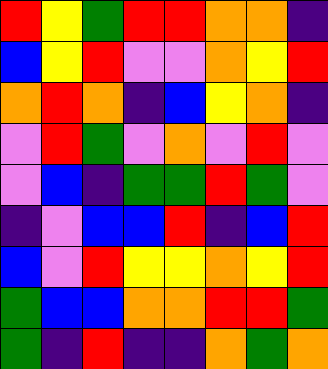[["red", "yellow", "green", "red", "red", "orange", "orange", "indigo"], ["blue", "yellow", "red", "violet", "violet", "orange", "yellow", "red"], ["orange", "red", "orange", "indigo", "blue", "yellow", "orange", "indigo"], ["violet", "red", "green", "violet", "orange", "violet", "red", "violet"], ["violet", "blue", "indigo", "green", "green", "red", "green", "violet"], ["indigo", "violet", "blue", "blue", "red", "indigo", "blue", "red"], ["blue", "violet", "red", "yellow", "yellow", "orange", "yellow", "red"], ["green", "blue", "blue", "orange", "orange", "red", "red", "green"], ["green", "indigo", "red", "indigo", "indigo", "orange", "green", "orange"]]